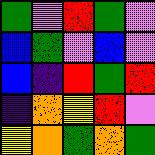[["green", "violet", "red", "green", "violet"], ["blue", "green", "violet", "blue", "violet"], ["blue", "indigo", "red", "green", "red"], ["indigo", "orange", "yellow", "red", "violet"], ["yellow", "orange", "green", "orange", "green"]]